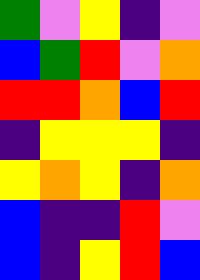[["green", "violet", "yellow", "indigo", "violet"], ["blue", "green", "red", "violet", "orange"], ["red", "red", "orange", "blue", "red"], ["indigo", "yellow", "yellow", "yellow", "indigo"], ["yellow", "orange", "yellow", "indigo", "orange"], ["blue", "indigo", "indigo", "red", "violet"], ["blue", "indigo", "yellow", "red", "blue"]]